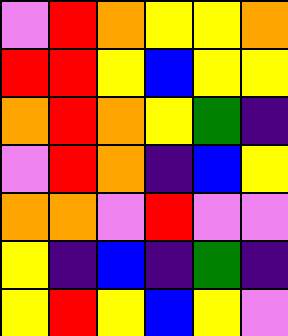[["violet", "red", "orange", "yellow", "yellow", "orange"], ["red", "red", "yellow", "blue", "yellow", "yellow"], ["orange", "red", "orange", "yellow", "green", "indigo"], ["violet", "red", "orange", "indigo", "blue", "yellow"], ["orange", "orange", "violet", "red", "violet", "violet"], ["yellow", "indigo", "blue", "indigo", "green", "indigo"], ["yellow", "red", "yellow", "blue", "yellow", "violet"]]